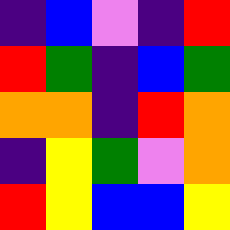[["indigo", "blue", "violet", "indigo", "red"], ["red", "green", "indigo", "blue", "green"], ["orange", "orange", "indigo", "red", "orange"], ["indigo", "yellow", "green", "violet", "orange"], ["red", "yellow", "blue", "blue", "yellow"]]